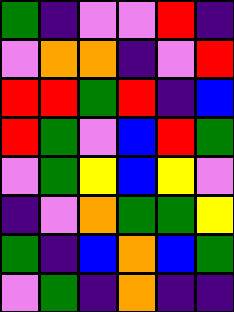[["green", "indigo", "violet", "violet", "red", "indigo"], ["violet", "orange", "orange", "indigo", "violet", "red"], ["red", "red", "green", "red", "indigo", "blue"], ["red", "green", "violet", "blue", "red", "green"], ["violet", "green", "yellow", "blue", "yellow", "violet"], ["indigo", "violet", "orange", "green", "green", "yellow"], ["green", "indigo", "blue", "orange", "blue", "green"], ["violet", "green", "indigo", "orange", "indigo", "indigo"]]